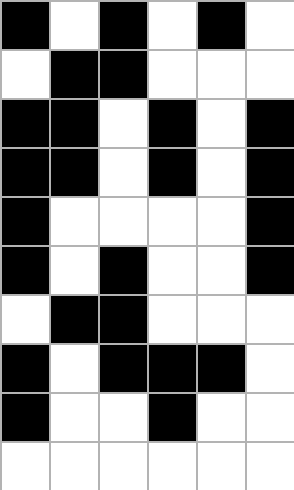[["black", "white", "black", "white", "black", "white"], ["white", "black", "black", "white", "white", "white"], ["black", "black", "white", "black", "white", "black"], ["black", "black", "white", "black", "white", "black"], ["black", "white", "white", "white", "white", "black"], ["black", "white", "black", "white", "white", "black"], ["white", "black", "black", "white", "white", "white"], ["black", "white", "black", "black", "black", "white"], ["black", "white", "white", "black", "white", "white"], ["white", "white", "white", "white", "white", "white"]]